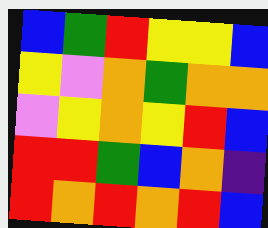[["blue", "green", "red", "yellow", "yellow", "blue"], ["yellow", "violet", "orange", "green", "orange", "orange"], ["violet", "yellow", "orange", "yellow", "red", "blue"], ["red", "red", "green", "blue", "orange", "indigo"], ["red", "orange", "red", "orange", "red", "blue"]]